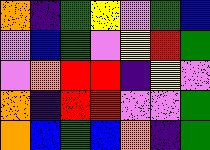[["orange", "indigo", "green", "yellow", "violet", "green", "blue"], ["violet", "blue", "green", "violet", "yellow", "red", "green"], ["violet", "orange", "red", "red", "indigo", "yellow", "violet"], ["orange", "indigo", "red", "red", "violet", "violet", "green"], ["orange", "blue", "green", "blue", "orange", "indigo", "green"]]